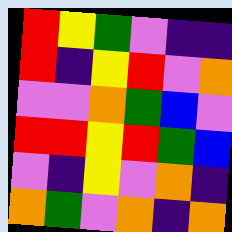[["red", "yellow", "green", "violet", "indigo", "indigo"], ["red", "indigo", "yellow", "red", "violet", "orange"], ["violet", "violet", "orange", "green", "blue", "violet"], ["red", "red", "yellow", "red", "green", "blue"], ["violet", "indigo", "yellow", "violet", "orange", "indigo"], ["orange", "green", "violet", "orange", "indigo", "orange"]]